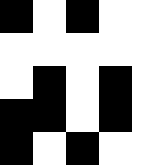[["black", "white", "black", "white", "white"], ["white", "white", "white", "white", "white"], ["white", "black", "white", "black", "white"], ["black", "black", "white", "black", "white"], ["black", "white", "black", "white", "white"]]